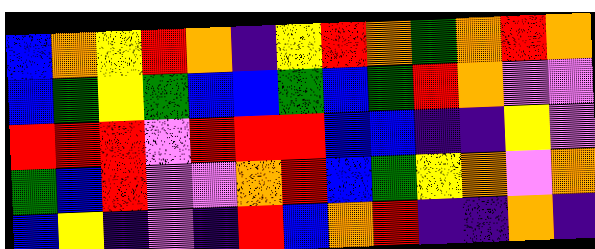[["blue", "orange", "yellow", "red", "orange", "indigo", "yellow", "red", "orange", "green", "orange", "red", "orange"], ["blue", "green", "yellow", "green", "blue", "blue", "green", "blue", "green", "red", "orange", "violet", "violet"], ["red", "red", "red", "violet", "red", "red", "red", "blue", "blue", "indigo", "indigo", "yellow", "violet"], ["green", "blue", "red", "violet", "violet", "orange", "red", "blue", "green", "yellow", "orange", "violet", "orange"], ["blue", "yellow", "indigo", "violet", "indigo", "red", "blue", "orange", "red", "indigo", "indigo", "orange", "indigo"]]